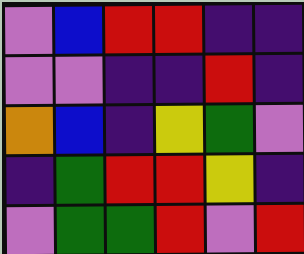[["violet", "blue", "red", "red", "indigo", "indigo"], ["violet", "violet", "indigo", "indigo", "red", "indigo"], ["orange", "blue", "indigo", "yellow", "green", "violet"], ["indigo", "green", "red", "red", "yellow", "indigo"], ["violet", "green", "green", "red", "violet", "red"]]